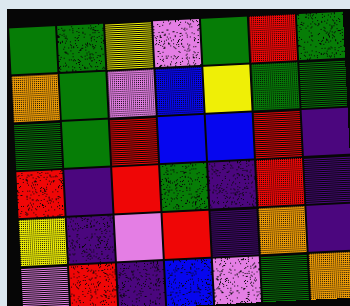[["green", "green", "yellow", "violet", "green", "red", "green"], ["orange", "green", "violet", "blue", "yellow", "green", "green"], ["green", "green", "red", "blue", "blue", "red", "indigo"], ["red", "indigo", "red", "green", "indigo", "red", "indigo"], ["yellow", "indigo", "violet", "red", "indigo", "orange", "indigo"], ["violet", "red", "indigo", "blue", "violet", "green", "orange"]]